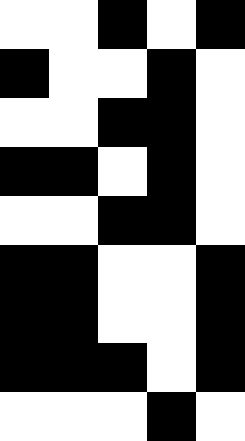[["white", "white", "black", "white", "black"], ["black", "white", "white", "black", "white"], ["white", "white", "black", "black", "white"], ["black", "black", "white", "black", "white"], ["white", "white", "black", "black", "white"], ["black", "black", "white", "white", "black"], ["black", "black", "white", "white", "black"], ["black", "black", "black", "white", "black"], ["white", "white", "white", "black", "white"]]